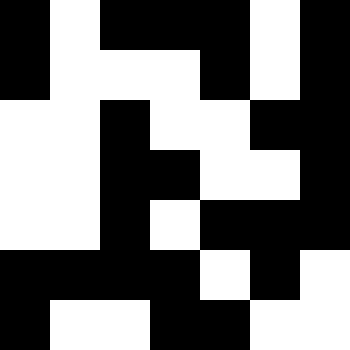[["black", "white", "black", "black", "black", "white", "black"], ["black", "white", "white", "white", "black", "white", "black"], ["white", "white", "black", "white", "white", "black", "black"], ["white", "white", "black", "black", "white", "white", "black"], ["white", "white", "black", "white", "black", "black", "black"], ["black", "black", "black", "black", "white", "black", "white"], ["black", "white", "white", "black", "black", "white", "white"]]